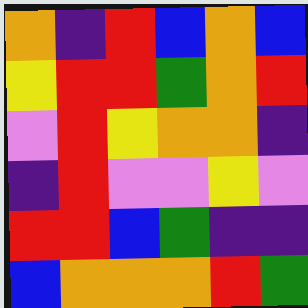[["orange", "indigo", "red", "blue", "orange", "blue"], ["yellow", "red", "red", "green", "orange", "red"], ["violet", "red", "yellow", "orange", "orange", "indigo"], ["indigo", "red", "violet", "violet", "yellow", "violet"], ["red", "red", "blue", "green", "indigo", "indigo"], ["blue", "orange", "orange", "orange", "red", "green"]]